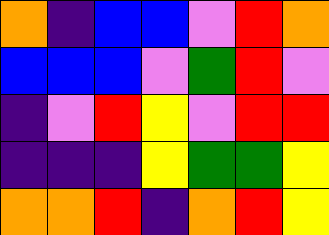[["orange", "indigo", "blue", "blue", "violet", "red", "orange"], ["blue", "blue", "blue", "violet", "green", "red", "violet"], ["indigo", "violet", "red", "yellow", "violet", "red", "red"], ["indigo", "indigo", "indigo", "yellow", "green", "green", "yellow"], ["orange", "orange", "red", "indigo", "orange", "red", "yellow"]]